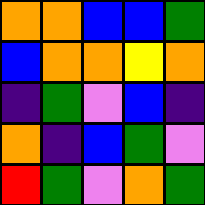[["orange", "orange", "blue", "blue", "green"], ["blue", "orange", "orange", "yellow", "orange"], ["indigo", "green", "violet", "blue", "indigo"], ["orange", "indigo", "blue", "green", "violet"], ["red", "green", "violet", "orange", "green"]]